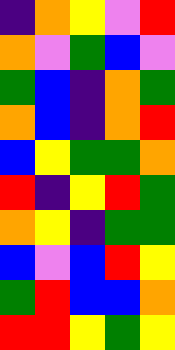[["indigo", "orange", "yellow", "violet", "red"], ["orange", "violet", "green", "blue", "violet"], ["green", "blue", "indigo", "orange", "green"], ["orange", "blue", "indigo", "orange", "red"], ["blue", "yellow", "green", "green", "orange"], ["red", "indigo", "yellow", "red", "green"], ["orange", "yellow", "indigo", "green", "green"], ["blue", "violet", "blue", "red", "yellow"], ["green", "red", "blue", "blue", "orange"], ["red", "red", "yellow", "green", "yellow"]]